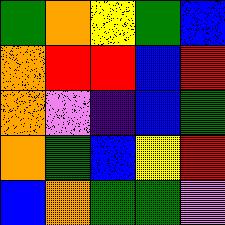[["green", "orange", "yellow", "green", "blue"], ["orange", "red", "red", "blue", "red"], ["orange", "violet", "indigo", "blue", "green"], ["orange", "green", "blue", "yellow", "red"], ["blue", "orange", "green", "green", "violet"]]